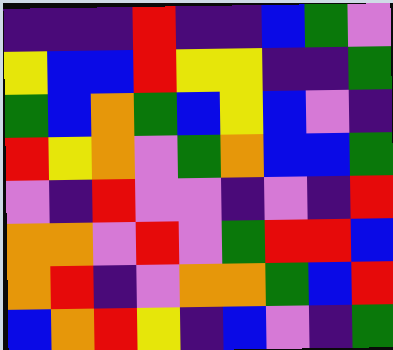[["indigo", "indigo", "indigo", "red", "indigo", "indigo", "blue", "green", "violet"], ["yellow", "blue", "blue", "red", "yellow", "yellow", "indigo", "indigo", "green"], ["green", "blue", "orange", "green", "blue", "yellow", "blue", "violet", "indigo"], ["red", "yellow", "orange", "violet", "green", "orange", "blue", "blue", "green"], ["violet", "indigo", "red", "violet", "violet", "indigo", "violet", "indigo", "red"], ["orange", "orange", "violet", "red", "violet", "green", "red", "red", "blue"], ["orange", "red", "indigo", "violet", "orange", "orange", "green", "blue", "red"], ["blue", "orange", "red", "yellow", "indigo", "blue", "violet", "indigo", "green"]]